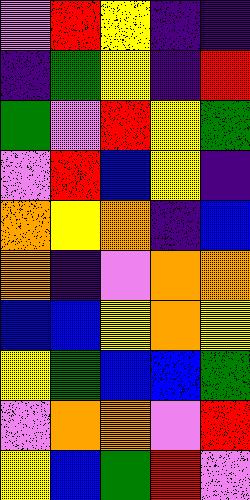[["violet", "red", "yellow", "indigo", "indigo"], ["indigo", "green", "yellow", "indigo", "red"], ["green", "violet", "red", "yellow", "green"], ["violet", "red", "blue", "yellow", "indigo"], ["orange", "yellow", "orange", "indigo", "blue"], ["orange", "indigo", "violet", "orange", "orange"], ["blue", "blue", "yellow", "orange", "yellow"], ["yellow", "green", "blue", "blue", "green"], ["violet", "orange", "orange", "violet", "red"], ["yellow", "blue", "green", "red", "violet"]]